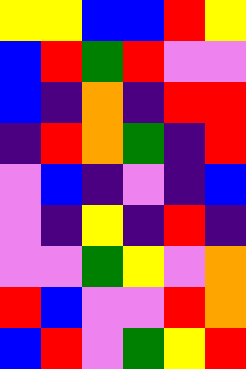[["yellow", "yellow", "blue", "blue", "red", "yellow"], ["blue", "red", "green", "red", "violet", "violet"], ["blue", "indigo", "orange", "indigo", "red", "red"], ["indigo", "red", "orange", "green", "indigo", "red"], ["violet", "blue", "indigo", "violet", "indigo", "blue"], ["violet", "indigo", "yellow", "indigo", "red", "indigo"], ["violet", "violet", "green", "yellow", "violet", "orange"], ["red", "blue", "violet", "violet", "red", "orange"], ["blue", "red", "violet", "green", "yellow", "red"]]